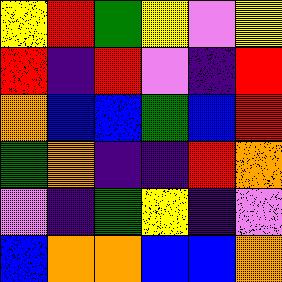[["yellow", "red", "green", "yellow", "violet", "yellow"], ["red", "indigo", "red", "violet", "indigo", "red"], ["orange", "blue", "blue", "green", "blue", "red"], ["green", "orange", "indigo", "indigo", "red", "orange"], ["violet", "indigo", "green", "yellow", "indigo", "violet"], ["blue", "orange", "orange", "blue", "blue", "orange"]]